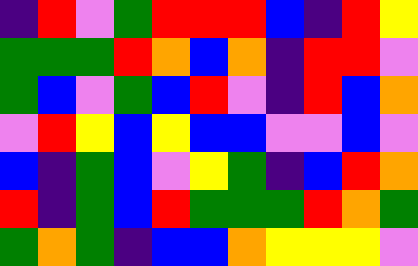[["indigo", "red", "violet", "green", "red", "red", "red", "blue", "indigo", "red", "yellow"], ["green", "green", "green", "red", "orange", "blue", "orange", "indigo", "red", "red", "violet"], ["green", "blue", "violet", "green", "blue", "red", "violet", "indigo", "red", "blue", "orange"], ["violet", "red", "yellow", "blue", "yellow", "blue", "blue", "violet", "violet", "blue", "violet"], ["blue", "indigo", "green", "blue", "violet", "yellow", "green", "indigo", "blue", "red", "orange"], ["red", "indigo", "green", "blue", "red", "green", "green", "green", "red", "orange", "green"], ["green", "orange", "green", "indigo", "blue", "blue", "orange", "yellow", "yellow", "yellow", "violet"]]